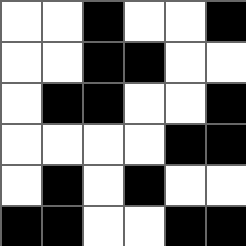[["white", "white", "black", "white", "white", "black"], ["white", "white", "black", "black", "white", "white"], ["white", "black", "black", "white", "white", "black"], ["white", "white", "white", "white", "black", "black"], ["white", "black", "white", "black", "white", "white"], ["black", "black", "white", "white", "black", "black"]]